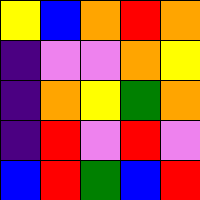[["yellow", "blue", "orange", "red", "orange"], ["indigo", "violet", "violet", "orange", "yellow"], ["indigo", "orange", "yellow", "green", "orange"], ["indigo", "red", "violet", "red", "violet"], ["blue", "red", "green", "blue", "red"]]